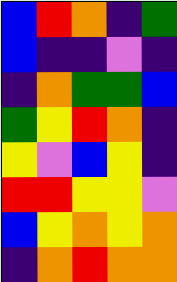[["blue", "red", "orange", "indigo", "green"], ["blue", "indigo", "indigo", "violet", "indigo"], ["indigo", "orange", "green", "green", "blue"], ["green", "yellow", "red", "orange", "indigo"], ["yellow", "violet", "blue", "yellow", "indigo"], ["red", "red", "yellow", "yellow", "violet"], ["blue", "yellow", "orange", "yellow", "orange"], ["indigo", "orange", "red", "orange", "orange"]]